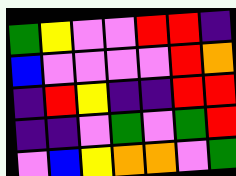[["green", "yellow", "violet", "violet", "red", "red", "indigo"], ["blue", "violet", "violet", "violet", "violet", "red", "orange"], ["indigo", "red", "yellow", "indigo", "indigo", "red", "red"], ["indigo", "indigo", "violet", "green", "violet", "green", "red"], ["violet", "blue", "yellow", "orange", "orange", "violet", "green"]]